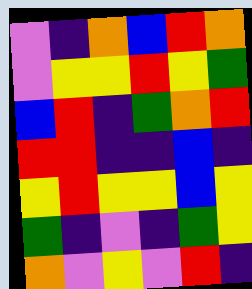[["violet", "indigo", "orange", "blue", "red", "orange"], ["violet", "yellow", "yellow", "red", "yellow", "green"], ["blue", "red", "indigo", "green", "orange", "red"], ["red", "red", "indigo", "indigo", "blue", "indigo"], ["yellow", "red", "yellow", "yellow", "blue", "yellow"], ["green", "indigo", "violet", "indigo", "green", "yellow"], ["orange", "violet", "yellow", "violet", "red", "indigo"]]